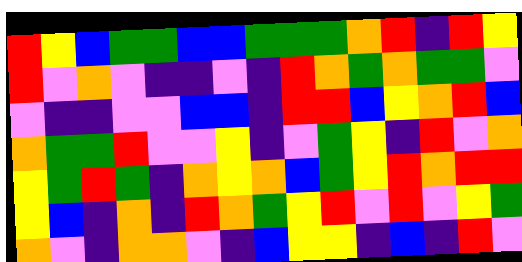[["red", "yellow", "blue", "green", "green", "blue", "blue", "green", "green", "green", "orange", "red", "indigo", "red", "yellow"], ["red", "violet", "orange", "violet", "indigo", "indigo", "violet", "indigo", "red", "orange", "green", "orange", "green", "green", "violet"], ["violet", "indigo", "indigo", "violet", "violet", "blue", "blue", "indigo", "red", "red", "blue", "yellow", "orange", "red", "blue"], ["orange", "green", "green", "red", "violet", "violet", "yellow", "indigo", "violet", "green", "yellow", "indigo", "red", "violet", "orange"], ["yellow", "green", "red", "green", "indigo", "orange", "yellow", "orange", "blue", "green", "yellow", "red", "orange", "red", "red"], ["yellow", "blue", "indigo", "orange", "indigo", "red", "orange", "green", "yellow", "red", "violet", "red", "violet", "yellow", "green"], ["orange", "violet", "indigo", "orange", "orange", "violet", "indigo", "blue", "yellow", "yellow", "indigo", "blue", "indigo", "red", "violet"]]